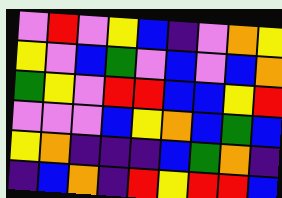[["violet", "red", "violet", "yellow", "blue", "indigo", "violet", "orange", "yellow"], ["yellow", "violet", "blue", "green", "violet", "blue", "violet", "blue", "orange"], ["green", "yellow", "violet", "red", "red", "blue", "blue", "yellow", "red"], ["violet", "violet", "violet", "blue", "yellow", "orange", "blue", "green", "blue"], ["yellow", "orange", "indigo", "indigo", "indigo", "blue", "green", "orange", "indigo"], ["indigo", "blue", "orange", "indigo", "red", "yellow", "red", "red", "blue"]]